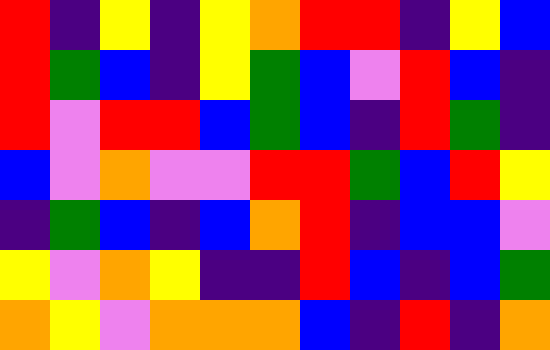[["red", "indigo", "yellow", "indigo", "yellow", "orange", "red", "red", "indigo", "yellow", "blue"], ["red", "green", "blue", "indigo", "yellow", "green", "blue", "violet", "red", "blue", "indigo"], ["red", "violet", "red", "red", "blue", "green", "blue", "indigo", "red", "green", "indigo"], ["blue", "violet", "orange", "violet", "violet", "red", "red", "green", "blue", "red", "yellow"], ["indigo", "green", "blue", "indigo", "blue", "orange", "red", "indigo", "blue", "blue", "violet"], ["yellow", "violet", "orange", "yellow", "indigo", "indigo", "red", "blue", "indigo", "blue", "green"], ["orange", "yellow", "violet", "orange", "orange", "orange", "blue", "indigo", "red", "indigo", "orange"]]